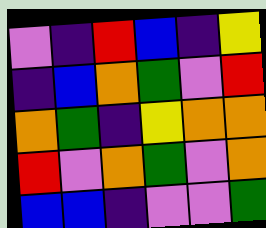[["violet", "indigo", "red", "blue", "indigo", "yellow"], ["indigo", "blue", "orange", "green", "violet", "red"], ["orange", "green", "indigo", "yellow", "orange", "orange"], ["red", "violet", "orange", "green", "violet", "orange"], ["blue", "blue", "indigo", "violet", "violet", "green"]]